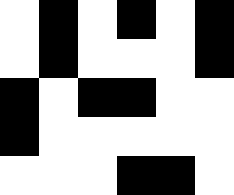[["white", "black", "white", "black", "white", "black"], ["white", "black", "white", "white", "white", "black"], ["black", "white", "black", "black", "white", "white"], ["black", "white", "white", "white", "white", "white"], ["white", "white", "white", "black", "black", "white"]]